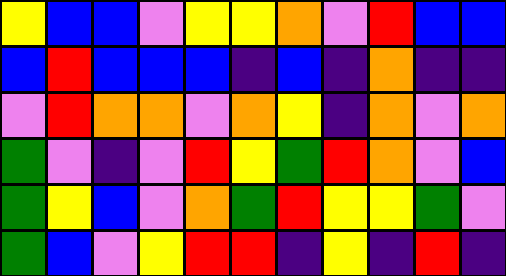[["yellow", "blue", "blue", "violet", "yellow", "yellow", "orange", "violet", "red", "blue", "blue"], ["blue", "red", "blue", "blue", "blue", "indigo", "blue", "indigo", "orange", "indigo", "indigo"], ["violet", "red", "orange", "orange", "violet", "orange", "yellow", "indigo", "orange", "violet", "orange"], ["green", "violet", "indigo", "violet", "red", "yellow", "green", "red", "orange", "violet", "blue"], ["green", "yellow", "blue", "violet", "orange", "green", "red", "yellow", "yellow", "green", "violet"], ["green", "blue", "violet", "yellow", "red", "red", "indigo", "yellow", "indigo", "red", "indigo"]]